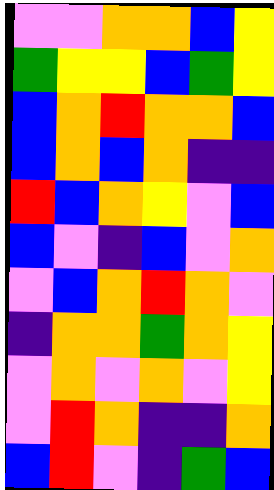[["violet", "violet", "orange", "orange", "blue", "yellow"], ["green", "yellow", "yellow", "blue", "green", "yellow"], ["blue", "orange", "red", "orange", "orange", "blue"], ["blue", "orange", "blue", "orange", "indigo", "indigo"], ["red", "blue", "orange", "yellow", "violet", "blue"], ["blue", "violet", "indigo", "blue", "violet", "orange"], ["violet", "blue", "orange", "red", "orange", "violet"], ["indigo", "orange", "orange", "green", "orange", "yellow"], ["violet", "orange", "violet", "orange", "violet", "yellow"], ["violet", "red", "orange", "indigo", "indigo", "orange"], ["blue", "red", "violet", "indigo", "green", "blue"]]